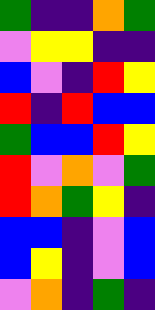[["green", "indigo", "indigo", "orange", "green"], ["violet", "yellow", "yellow", "indigo", "indigo"], ["blue", "violet", "indigo", "red", "yellow"], ["red", "indigo", "red", "blue", "blue"], ["green", "blue", "blue", "red", "yellow"], ["red", "violet", "orange", "violet", "green"], ["red", "orange", "green", "yellow", "indigo"], ["blue", "blue", "indigo", "violet", "blue"], ["blue", "yellow", "indigo", "violet", "blue"], ["violet", "orange", "indigo", "green", "indigo"]]